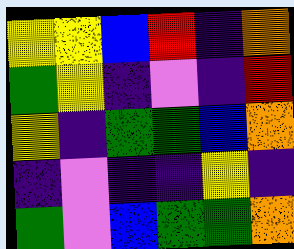[["yellow", "yellow", "blue", "red", "indigo", "orange"], ["green", "yellow", "indigo", "violet", "indigo", "red"], ["yellow", "indigo", "green", "green", "blue", "orange"], ["indigo", "violet", "indigo", "indigo", "yellow", "indigo"], ["green", "violet", "blue", "green", "green", "orange"]]